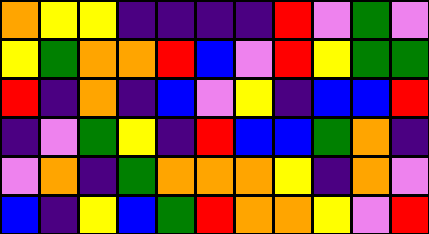[["orange", "yellow", "yellow", "indigo", "indigo", "indigo", "indigo", "red", "violet", "green", "violet"], ["yellow", "green", "orange", "orange", "red", "blue", "violet", "red", "yellow", "green", "green"], ["red", "indigo", "orange", "indigo", "blue", "violet", "yellow", "indigo", "blue", "blue", "red"], ["indigo", "violet", "green", "yellow", "indigo", "red", "blue", "blue", "green", "orange", "indigo"], ["violet", "orange", "indigo", "green", "orange", "orange", "orange", "yellow", "indigo", "orange", "violet"], ["blue", "indigo", "yellow", "blue", "green", "red", "orange", "orange", "yellow", "violet", "red"]]